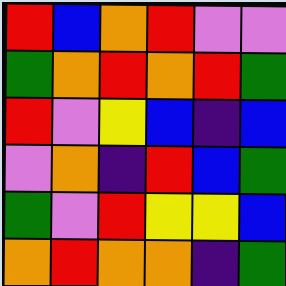[["red", "blue", "orange", "red", "violet", "violet"], ["green", "orange", "red", "orange", "red", "green"], ["red", "violet", "yellow", "blue", "indigo", "blue"], ["violet", "orange", "indigo", "red", "blue", "green"], ["green", "violet", "red", "yellow", "yellow", "blue"], ["orange", "red", "orange", "orange", "indigo", "green"]]